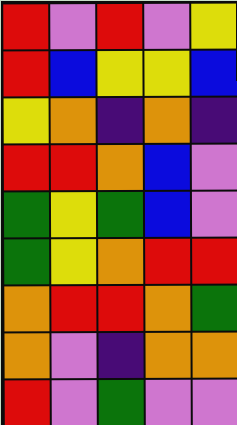[["red", "violet", "red", "violet", "yellow"], ["red", "blue", "yellow", "yellow", "blue"], ["yellow", "orange", "indigo", "orange", "indigo"], ["red", "red", "orange", "blue", "violet"], ["green", "yellow", "green", "blue", "violet"], ["green", "yellow", "orange", "red", "red"], ["orange", "red", "red", "orange", "green"], ["orange", "violet", "indigo", "orange", "orange"], ["red", "violet", "green", "violet", "violet"]]